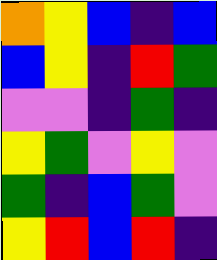[["orange", "yellow", "blue", "indigo", "blue"], ["blue", "yellow", "indigo", "red", "green"], ["violet", "violet", "indigo", "green", "indigo"], ["yellow", "green", "violet", "yellow", "violet"], ["green", "indigo", "blue", "green", "violet"], ["yellow", "red", "blue", "red", "indigo"]]